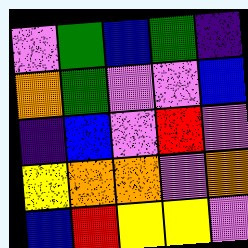[["violet", "green", "blue", "green", "indigo"], ["orange", "green", "violet", "violet", "blue"], ["indigo", "blue", "violet", "red", "violet"], ["yellow", "orange", "orange", "violet", "orange"], ["blue", "red", "yellow", "yellow", "violet"]]